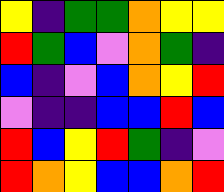[["yellow", "indigo", "green", "green", "orange", "yellow", "yellow"], ["red", "green", "blue", "violet", "orange", "green", "indigo"], ["blue", "indigo", "violet", "blue", "orange", "yellow", "red"], ["violet", "indigo", "indigo", "blue", "blue", "red", "blue"], ["red", "blue", "yellow", "red", "green", "indigo", "violet"], ["red", "orange", "yellow", "blue", "blue", "orange", "red"]]